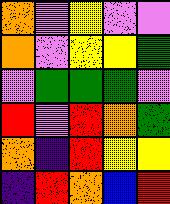[["orange", "violet", "yellow", "violet", "violet"], ["orange", "violet", "yellow", "yellow", "green"], ["violet", "green", "green", "green", "violet"], ["red", "violet", "red", "orange", "green"], ["orange", "indigo", "red", "yellow", "yellow"], ["indigo", "red", "orange", "blue", "red"]]